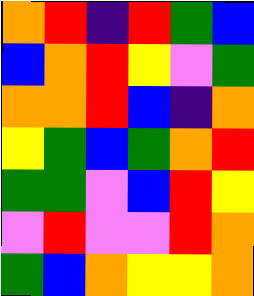[["orange", "red", "indigo", "red", "green", "blue"], ["blue", "orange", "red", "yellow", "violet", "green"], ["orange", "orange", "red", "blue", "indigo", "orange"], ["yellow", "green", "blue", "green", "orange", "red"], ["green", "green", "violet", "blue", "red", "yellow"], ["violet", "red", "violet", "violet", "red", "orange"], ["green", "blue", "orange", "yellow", "yellow", "orange"]]